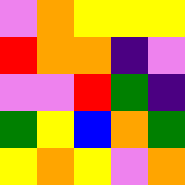[["violet", "orange", "yellow", "yellow", "yellow"], ["red", "orange", "orange", "indigo", "violet"], ["violet", "violet", "red", "green", "indigo"], ["green", "yellow", "blue", "orange", "green"], ["yellow", "orange", "yellow", "violet", "orange"]]